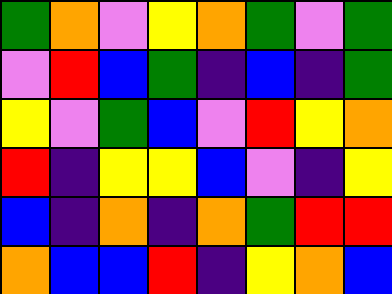[["green", "orange", "violet", "yellow", "orange", "green", "violet", "green"], ["violet", "red", "blue", "green", "indigo", "blue", "indigo", "green"], ["yellow", "violet", "green", "blue", "violet", "red", "yellow", "orange"], ["red", "indigo", "yellow", "yellow", "blue", "violet", "indigo", "yellow"], ["blue", "indigo", "orange", "indigo", "orange", "green", "red", "red"], ["orange", "blue", "blue", "red", "indigo", "yellow", "orange", "blue"]]